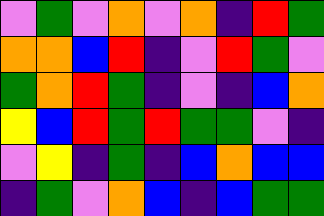[["violet", "green", "violet", "orange", "violet", "orange", "indigo", "red", "green"], ["orange", "orange", "blue", "red", "indigo", "violet", "red", "green", "violet"], ["green", "orange", "red", "green", "indigo", "violet", "indigo", "blue", "orange"], ["yellow", "blue", "red", "green", "red", "green", "green", "violet", "indigo"], ["violet", "yellow", "indigo", "green", "indigo", "blue", "orange", "blue", "blue"], ["indigo", "green", "violet", "orange", "blue", "indigo", "blue", "green", "green"]]